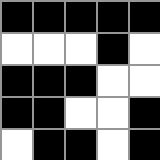[["black", "black", "black", "black", "black"], ["white", "white", "white", "black", "white"], ["black", "black", "black", "white", "white"], ["black", "black", "white", "white", "black"], ["white", "black", "black", "white", "black"]]